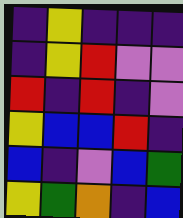[["indigo", "yellow", "indigo", "indigo", "indigo"], ["indigo", "yellow", "red", "violet", "violet"], ["red", "indigo", "red", "indigo", "violet"], ["yellow", "blue", "blue", "red", "indigo"], ["blue", "indigo", "violet", "blue", "green"], ["yellow", "green", "orange", "indigo", "blue"]]